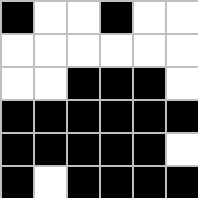[["black", "white", "white", "black", "white", "white"], ["white", "white", "white", "white", "white", "white"], ["white", "white", "black", "black", "black", "white"], ["black", "black", "black", "black", "black", "black"], ["black", "black", "black", "black", "black", "white"], ["black", "white", "black", "black", "black", "black"]]